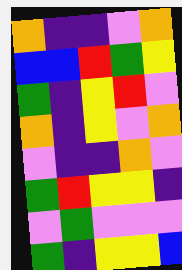[["orange", "indigo", "indigo", "violet", "orange"], ["blue", "blue", "red", "green", "yellow"], ["green", "indigo", "yellow", "red", "violet"], ["orange", "indigo", "yellow", "violet", "orange"], ["violet", "indigo", "indigo", "orange", "violet"], ["green", "red", "yellow", "yellow", "indigo"], ["violet", "green", "violet", "violet", "violet"], ["green", "indigo", "yellow", "yellow", "blue"]]